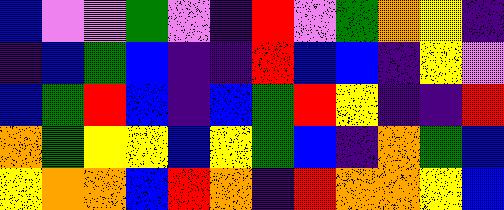[["blue", "violet", "violet", "green", "violet", "indigo", "red", "violet", "green", "orange", "yellow", "indigo"], ["indigo", "blue", "green", "blue", "indigo", "indigo", "red", "blue", "blue", "indigo", "yellow", "violet"], ["blue", "green", "red", "blue", "indigo", "blue", "green", "red", "yellow", "indigo", "indigo", "red"], ["orange", "green", "yellow", "yellow", "blue", "yellow", "green", "blue", "indigo", "orange", "green", "blue"], ["yellow", "orange", "orange", "blue", "red", "orange", "indigo", "red", "orange", "orange", "yellow", "blue"]]